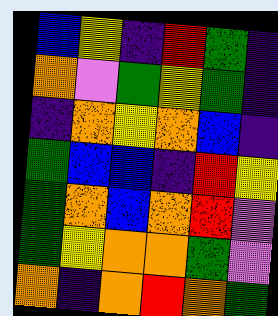[["blue", "yellow", "indigo", "red", "green", "indigo"], ["orange", "violet", "green", "yellow", "green", "indigo"], ["indigo", "orange", "yellow", "orange", "blue", "indigo"], ["green", "blue", "blue", "indigo", "red", "yellow"], ["green", "orange", "blue", "orange", "red", "violet"], ["green", "yellow", "orange", "orange", "green", "violet"], ["orange", "indigo", "orange", "red", "orange", "green"]]